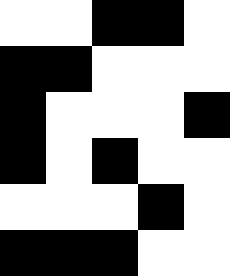[["white", "white", "black", "black", "white"], ["black", "black", "white", "white", "white"], ["black", "white", "white", "white", "black"], ["black", "white", "black", "white", "white"], ["white", "white", "white", "black", "white"], ["black", "black", "black", "white", "white"]]